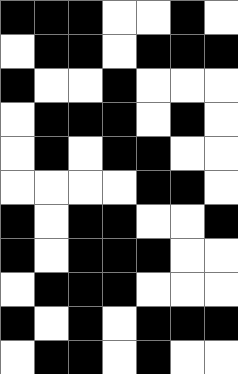[["black", "black", "black", "white", "white", "black", "white"], ["white", "black", "black", "white", "black", "black", "black"], ["black", "white", "white", "black", "white", "white", "white"], ["white", "black", "black", "black", "white", "black", "white"], ["white", "black", "white", "black", "black", "white", "white"], ["white", "white", "white", "white", "black", "black", "white"], ["black", "white", "black", "black", "white", "white", "black"], ["black", "white", "black", "black", "black", "white", "white"], ["white", "black", "black", "black", "white", "white", "white"], ["black", "white", "black", "white", "black", "black", "black"], ["white", "black", "black", "white", "black", "white", "white"]]